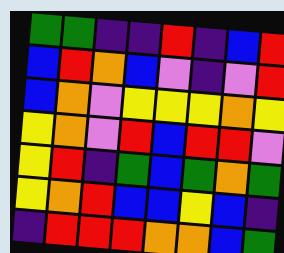[["green", "green", "indigo", "indigo", "red", "indigo", "blue", "red"], ["blue", "red", "orange", "blue", "violet", "indigo", "violet", "red"], ["blue", "orange", "violet", "yellow", "yellow", "yellow", "orange", "yellow"], ["yellow", "orange", "violet", "red", "blue", "red", "red", "violet"], ["yellow", "red", "indigo", "green", "blue", "green", "orange", "green"], ["yellow", "orange", "red", "blue", "blue", "yellow", "blue", "indigo"], ["indigo", "red", "red", "red", "orange", "orange", "blue", "green"]]